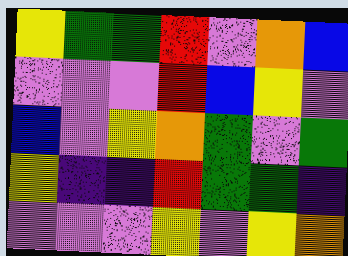[["yellow", "green", "green", "red", "violet", "orange", "blue"], ["violet", "violet", "violet", "red", "blue", "yellow", "violet"], ["blue", "violet", "yellow", "orange", "green", "violet", "green"], ["yellow", "indigo", "indigo", "red", "green", "green", "indigo"], ["violet", "violet", "violet", "yellow", "violet", "yellow", "orange"]]